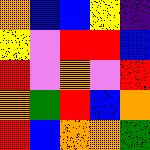[["orange", "blue", "blue", "yellow", "indigo"], ["yellow", "violet", "red", "red", "blue"], ["red", "violet", "orange", "violet", "red"], ["orange", "green", "red", "blue", "orange"], ["red", "blue", "orange", "orange", "green"]]